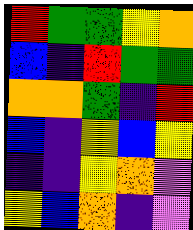[["red", "green", "green", "yellow", "orange"], ["blue", "indigo", "red", "green", "green"], ["orange", "orange", "green", "indigo", "red"], ["blue", "indigo", "yellow", "blue", "yellow"], ["indigo", "indigo", "yellow", "orange", "violet"], ["yellow", "blue", "orange", "indigo", "violet"]]